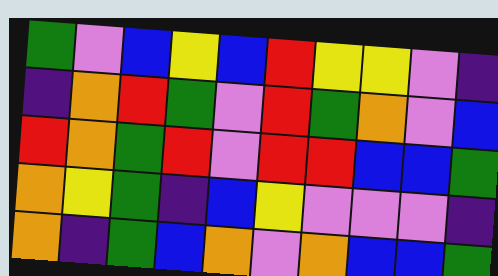[["green", "violet", "blue", "yellow", "blue", "red", "yellow", "yellow", "violet", "indigo"], ["indigo", "orange", "red", "green", "violet", "red", "green", "orange", "violet", "blue"], ["red", "orange", "green", "red", "violet", "red", "red", "blue", "blue", "green"], ["orange", "yellow", "green", "indigo", "blue", "yellow", "violet", "violet", "violet", "indigo"], ["orange", "indigo", "green", "blue", "orange", "violet", "orange", "blue", "blue", "green"]]